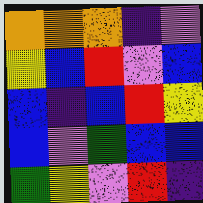[["orange", "orange", "orange", "indigo", "violet"], ["yellow", "blue", "red", "violet", "blue"], ["blue", "indigo", "blue", "red", "yellow"], ["blue", "violet", "green", "blue", "blue"], ["green", "yellow", "violet", "red", "indigo"]]